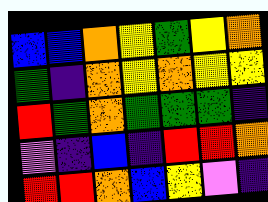[["blue", "blue", "orange", "yellow", "green", "yellow", "orange"], ["green", "indigo", "orange", "yellow", "orange", "yellow", "yellow"], ["red", "green", "orange", "green", "green", "green", "indigo"], ["violet", "indigo", "blue", "indigo", "red", "red", "orange"], ["red", "red", "orange", "blue", "yellow", "violet", "indigo"]]